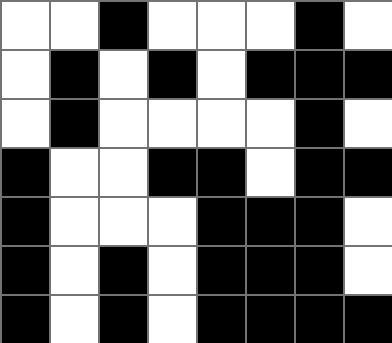[["white", "white", "black", "white", "white", "white", "black", "white"], ["white", "black", "white", "black", "white", "black", "black", "black"], ["white", "black", "white", "white", "white", "white", "black", "white"], ["black", "white", "white", "black", "black", "white", "black", "black"], ["black", "white", "white", "white", "black", "black", "black", "white"], ["black", "white", "black", "white", "black", "black", "black", "white"], ["black", "white", "black", "white", "black", "black", "black", "black"]]